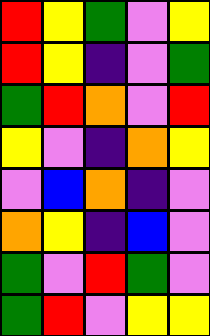[["red", "yellow", "green", "violet", "yellow"], ["red", "yellow", "indigo", "violet", "green"], ["green", "red", "orange", "violet", "red"], ["yellow", "violet", "indigo", "orange", "yellow"], ["violet", "blue", "orange", "indigo", "violet"], ["orange", "yellow", "indigo", "blue", "violet"], ["green", "violet", "red", "green", "violet"], ["green", "red", "violet", "yellow", "yellow"]]